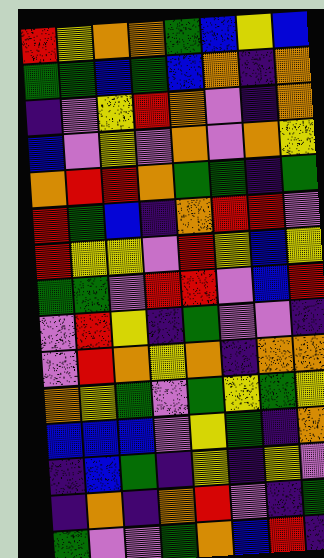[["red", "yellow", "orange", "orange", "green", "blue", "yellow", "blue"], ["green", "green", "blue", "green", "blue", "orange", "indigo", "orange"], ["indigo", "violet", "yellow", "red", "orange", "violet", "indigo", "orange"], ["blue", "violet", "yellow", "violet", "orange", "violet", "orange", "yellow"], ["orange", "red", "red", "orange", "green", "green", "indigo", "green"], ["red", "green", "blue", "indigo", "orange", "red", "red", "violet"], ["red", "yellow", "yellow", "violet", "red", "yellow", "blue", "yellow"], ["green", "green", "violet", "red", "red", "violet", "blue", "red"], ["violet", "red", "yellow", "indigo", "green", "violet", "violet", "indigo"], ["violet", "red", "orange", "yellow", "orange", "indigo", "orange", "orange"], ["orange", "yellow", "green", "violet", "green", "yellow", "green", "yellow"], ["blue", "blue", "blue", "violet", "yellow", "green", "indigo", "orange"], ["indigo", "blue", "green", "indigo", "yellow", "indigo", "yellow", "violet"], ["indigo", "orange", "indigo", "orange", "red", "violet", "indigo", "green"], ["green", "violet", "violet", "green", "orange", "blue", "red", "indigo"]]